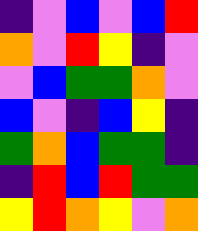[["indigo", "violet", "blue", "violet", "blue", "red"], ["orange", "violet", "red", "yellow", "indigo", "violet"], ["violet", "blue", "green", "green", "orange", "violet"], ["blue", "violet", "indigo", "blue", "yellow", "indigo"], ["green", "orange", "blue", "green", "green", "indigo"], ["indigo", "red", "blue", "red", "green", "green"], ["yellow", "red", "orange", "yellow", "violet", "orange"]]